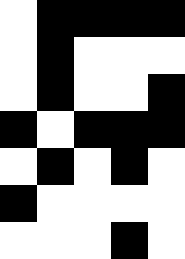[["white", "black", "black", "black", "black"], ["white", "black", "white", "white", "white"], ["white", "black", "white", "white", "black"], ["black", "white", "black", "black", "black"], ["white", "black", "white", "black", "white"], ["black", "white", "white", "white", "white"], ["white", "white", "white", "black", "white"]]